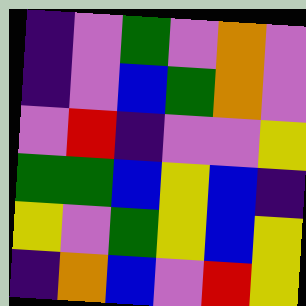[["indigo", "violet", "green", "violet", "orange", "violet"], ["indigo", "violet", "blue", "green", "orange", "violet"], ["violet", "red", "indigo", "violet", "violet", "yellow"], ["green", "green", "blue", "yellow", "blue", "indigo"], ["yellow", "violet", "green", "yellow", "blue", "yellow"], ["indigo", "orange", "blue", "violet", "red", "yellow"]]